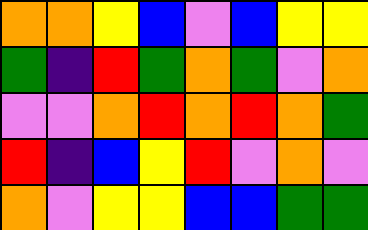[["orange", "orange", "yellow", "blue", "violet", "blue", "yellow", "yellow"], ["green", "indigo", "red", "green", "orange", "green", "violet", "orange"], ["violet", "violet", "orange", "red", "orange", "red", "orange", "green"], ["red", "indigo", "blue", "yellow", "red", "violet", "orange", "violet"], ["orange", "violet", "yellow", "yellow", "blue", "blue", "green", "green"]]